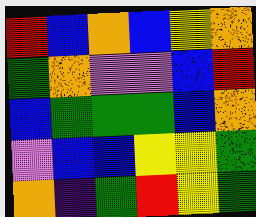[["red", "blue", "orange", "blue", "yellow", "orange"], ["green", "orange", "violet", "violet", "blue", "red"], ["blue", "green", "green", "green", "blue", "orange"], ["violet", "blue", "blue", "yellow", "yellow", "green"], ["orange", "indigo", "green", "red", "yellow", "green"]]